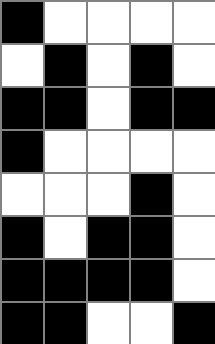[["black", "white", "white", "white", "white"], ["white", "black", "white", "black", "white"], ["black", "black", "white", "black", "black"], ["black", "white", "white", "white", "white"], ["white", "white", "white", "black", "white"], ["black", "white", "black", "black", "white"], ["black", "black", "black", "black", "white"], ["black", "black", "white", "white", "black"]]